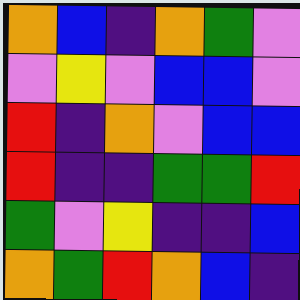[["orange", "blue", "indigo", "orange", "green", "violet"], ["violet", "yellow", "violet", "blue", "blue", "violet"], ["red", "indigo", "orange", "violet", "blue", "blue"], ["red", "indigo", "indigo", "green", "green", "red"], ["green", "violet", "yellow", "indigo", "indigo", "blue"], ["orange", "green", "red", "orange", "blue", "indigo"]]